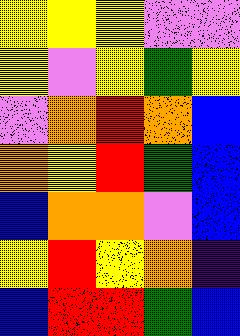[["yellow", "yellow", "yellow", "violet", "violet"], ["yellow", "violet", "yellow", "green", "yellow"], ["violet", "orange", "red", "orange", "blue"], ["orange", "yellow", "red", "green", "blue"], ["blue", "orange", "orange", "violet", "blue"], ["yellow", "red", "yellow", "orange", "indigo"], ["blue", "red", "red", "green", "blue"]]